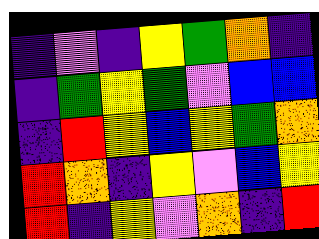[["indigo", "violet", "indigo", "yellow", "green", "orange", "indigo"], ["indigo", "green", "yellow", "green", "violet", "blue", "blue"], ["indigo", "red", "yellow", "blue", "yellow", "green", "orange"], ["red", "orange", "indigo", "yellow", "violet", "blue", "yellow"], ["red", "indigo", "yellow", "violet", "orange", "indigo", "red"]]